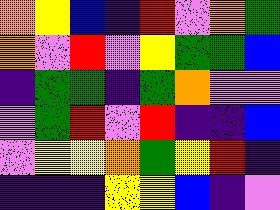[["orange", "yellow", "blue", "indigo", "red", "violet", "orange", "green"], ["orange", "violet", "red", "violet", "yellow", "green", "green", "blue"], ["indigo", "green", "green", "indigo", "green", "orange", "violet", "violet"], ["violet", "green", "red", "violet", "red", "indigo", "indigo", "blue"], ["violet", "yellow", "yellow", "orange", "green", "yellow", "red", "indigo"], ["indigo", "indigo", "indigo", "yellow", "yellow", "blue", "indigo", "violet"]]